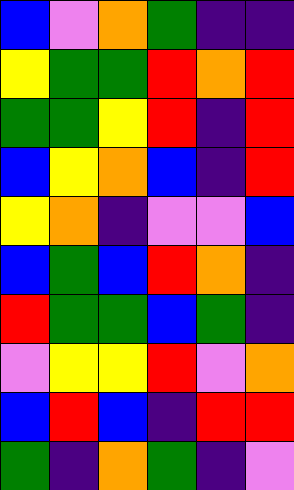[["blue", "violet", "orange", "green", "indigo", "indigo"], ["yellow", "green", "green", "red", "orange", "red"], ["green", "green", "yellow", "red", "indigo", "red"], ["blue", "yellow", "orange", "blue", "indigo", "red"], ["yellow", "orange", "indigo", "violet", "violet", "blue"], ["blue", "green", "blue", "red", "orange", "indigo"], ["red", "green", "green", "blue", "green", "indigo"], ["violet", "yellow", "yellow", "red", "violet", "orange"], ["blue", "red", "blue", "indigo", "red", "red"], ["green", "indigo", "orange", "green", "indigo", "violet"]]